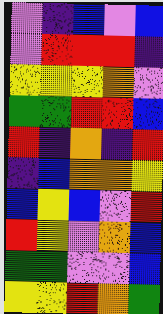[["violet", "indigo", "blue", "violet", "blue"], ["violet", "red", "red", "red", "indigo"], ["yellow", "yellow", "yellow", "orange", "violet"], ["green", "green", "red", "red", "blue"], ["red", "indigo", "orange", "indigo", "red"], ["indigo", "blue", "orange", "orange", "yellow"], ["blue", "yellow", "blue", "violet", "red"], ["red", "yellow", "violet", "orange", "blue"], ["green", "green", "violet", "violet", "blue"], ["yellow", "yellow", "red", "orange", "green"]]